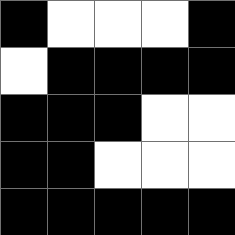[["black", "white", "white", "white", "black"], ["white", "black", "black", "black", "black"], ["black", "black", "black", "white", "white"], ["black", "black", "white", "white", "white"], ["black", "black", "black", "black", "black"]]